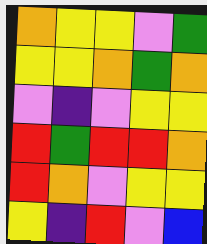[["orange", "yellow", "yellow", "violet", "green"], ["yellow", "yellow", "orange", "green", "orange"], ["violet", "indigo", "violet", "yellow", "yellow"], ["red", "green", "red", "red", "orange"], ["red", "orange", "violet", "yellow", "yellow"], ["yellow", "indigo", "red", "violet", "blue"]]